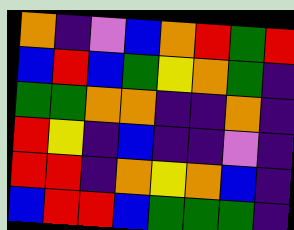[["orange", "indigo", "violet", "blue", "orange", "red", "green", "red"], ["blue", "red", "blue", "green", "yellow", "orange", "green", "indigo"], ["green", "green", "orange", "orange", "indigo", "indigo", "orange", "indigo"], ["red", "yellow", "indigo", "blue", "indigo", "indigo", "violet", "indigo"], ["red", "red", "indigo", "orange", "yellow", "orange", "blue", "indigo"], ["blue", "red", "red", "blue", "green", "green", "green", "indigo"]]